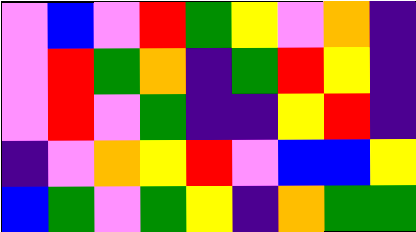[["violet", "blue", "violet", "red", "green", "yellow", "violet", "orange", "indigo"], ["violet", "red", "green", "orange", "indigo", "green", "red", "yellow", "indigo"], ["violet", "red", "violet", "green", "indigo", "indigo", "yellow", "red", "indigo"], ["indigo", "violet", "orange", "yellow", "red", "violet", "blue", "blue", "yellow"], ["blue", "green", "violet", "green", "yellow", "indigo", "orange", "green", "green"]]